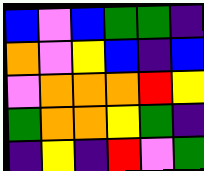[["blue", "violet", "blue", "green", "green", "indigo"], ["orange", "violet", "yellow", "blue", "indigo", "blue"], ["violet", "orange", "orange", "orange", "red", "yellow"], ["green", "orange", "orange", "yellow", "green", "indigo"], ["indigo", "yellow", "indigo", "red", "violet", "green"]]